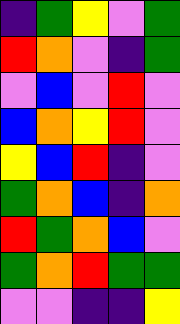[["indigo", "green", "yellow", "violet", "green"], ["red", "orange", "violet", "indigo", "green"], ["violet", "blue", "violet", "red", "violet"], ["blue", "orange", "yellow", "red", "violet"], ["yellow", "blue", "red", "indigo", "violet"], ["green", "orange", "blue", "indigo", "orange"], ["red", "green", "orange", "blue", "violet"], ["green", "orange", "red", "green", "green"], ["violet", "violet", "indigo", "indigo", "yellow"]]